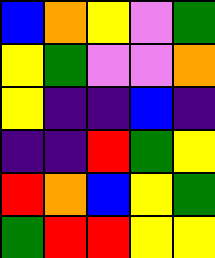[["blue", "orange", "yellow", "violet", "green"], ["yellow", "green", "violet", "violet", "orange"], ["yellow", "indigo", "indigo", "blue", "indigo"], ["indigo", "indigo", "red", "green", "yellow"], ["red", "orange", "blue", "yellow", "green"], ["green", "red", "red", "yellow", "yellow"]]